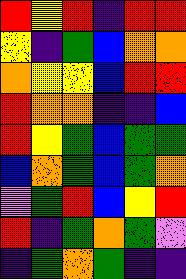[["red", "yellow", "red", "indigo", "red", "red"], ["yellow", "indigo", "green", "blue", "orange", "orange"], ["orange", "yellow", "yellow", "blue", "red", "red"], ["red", "orange", "orange", "indigo", "indigo", "blue"], ["red", "yellow", "green", "blue", "green", "green"], ["blue", "orange", "green", "blue", "green", "orange"], ["violet", "green", "red", "blue", "yellow", "red"], ["red", "indigo", "green", "orange", "green", "violet"], ["indigo", "green", "orange", "green", "indigo", "indigo"]]